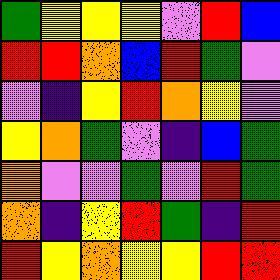[["green", "yellow", "yellow", "yellow", "violet", "red", "blue"], ["red", "red", "orange", "blue", "red", "green", "violet"], ["violet", "indigo", "yellow", "red", "orange", "yellow", "violet"], ["yellow", "orange", "green", "violet", "indigo", "blue", "green"], ["orange", "violet", "violet", "green", "violet", "red", "green"], ["orange", "indigo", "yellow", "red", "green", "indigo", "red"], ["red", "yellow", "orange", "yellow", "yellow", "red", "red"]]